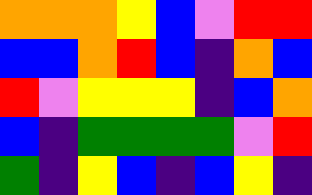[["orange", "orange", "orange", "yellow", "blue", "violet", "red", "red"], ["blue", "blue", "orange", "red", "blue", "indigo", "orange", "blue"], ["red", "violet", "yellow", "yellow", "yellow", "indigo", "blue", "orange"], ["blue", "indigo", "green", "green", "green", "green", "violet", "red"], ["green", "indigo", "yellow", "blue", "indigo", "blue", "yellow", "indigo"]]